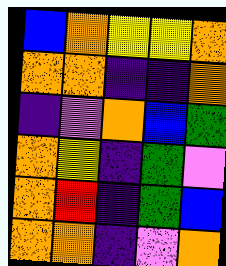[["blue", "orange", "yellow", "yellow", "orange"], ["orange", "orange", "indigo", "indigo", "orange"], ["indigo", "violet", "orange", "blue", "green"], ["orange", "yellow", "indigo", "green", "violet"], ["orange", "red", "indigo", "green", "blue"], ["orange", "orange", "indigo", "violet", "orange"]]